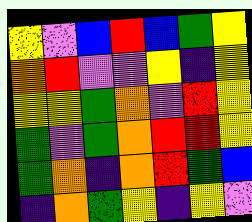[["yellow", "violet", "blue", "red", "blue", "green", "yellow"], ["orange", "red", "violet", "violet", "yellow", "indigo", "yellow"], ["yellow", "yellow", "green", "orange", "violet", "red", "yellow"], ["green", "violet", "green", "orange", "red", "red", "yellow"], ["green", "orange", "indigo", "orange", "red", "green", "blue"], ["indigo", "orange", "green", "yellow", "indigo", "yellow", "violet"]]